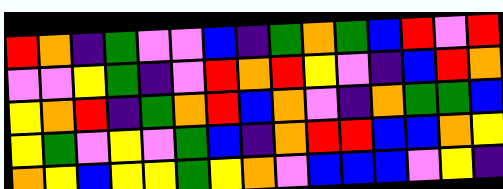[["red", "orange", "indigo", "green", "violet", "violet", "blue", "indigo", "green", "orange", "green", "blue", "red", "violet", "red"], ["violet", "violet", "yellow", "green", "indigo", "violet", "red", "orange", "red", "yellow", "violet", "indigo", "blue", "red", "orange"], ["yellow", "orange", "red", "indigo", "green", "orange", "red", "blue", "orange", "violet", "indigo", "orange", "green", "green", "blue"], ["yellow", "green", "violet", "yellow", "violet", "green", "blue", "indigo", "orange", "red", "red", "blue", "blue", "orange", "yellow"], ["orange", "yellow", "blue", "yellow", "yellow", "green", "yellow", "orange", "violet", "blue", "blue", "blue", "violet", "yellow", "indigo"]]